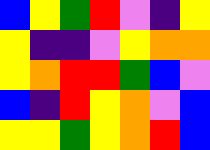[["blue", "yellow", "green", "red", "violet", "indigo", "yellow"], ["yellow", "indigo", "indigo", "violet", "yellow", "orange", "orange"], ["yellow", "orange", "red", "red", "green", "blue", "violet"], ["blue", "indigo", "red", "yellow", "orange", "violet", "blue"], ["yellow", "yellow", "green", "yellow", "orange", "red", "blue"]]